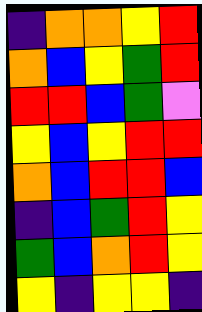[["indigo", "orange", "orange", "yellow", "red"], ["orange", "blue", "yellow", "green", "red"], ["red", "red", "blue", "green", "violet"], ["yellow", "blue", "yellow", "red", "red"], ["orange", "blue", "red", "red", "blue"], ["indigo", "blue", "green", "red", "yellow"], ["green", "blue", "orange", "red", "yellow"], ["yellow", "indigo", "yellow", "yellow", "indigo"]]